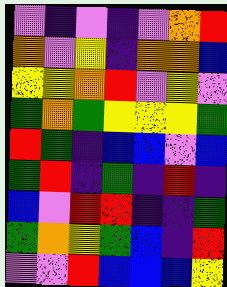[["violet", "indigo", "violet", "indigo", "violet", "orange", "red"], ["orange", "violet", "yellow", "indigo", "orange", "orange", "blue"], ["yellow", "yellow", "orange", "red", "violet", "yellow", "violet"], ["green", "orange", "green", "yellow", "yellow", "yellow", "green"], ["red", "green", "indigo", "blue", "blue", "violet", "blue"], ["green", "red", "indigo", "green", "indigo", "red", "indigo"], ["blue", "violet", "red", "red", "indigo", "indigo", "green"], ["green", "orange", "yellow", "green", "blue", "indigo", "red"], ["violet", "violet", "red", "blue", "blue", "blue", "yellow"]]